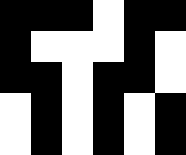[["black", "black", "black", "white", "black", "black"], ["black", "white", "white", "white", "black", "white"], ["black", "black", "white", "black", "black", "white"], ["white", "black", "white", "black", "white", "black"], ["white", "black", "white", "black", "white", "black"]]